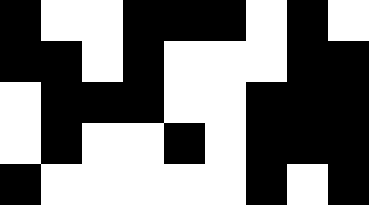[["black", "white", "white", "black", "black", "black", "white", "black", "white"], ["black", "black", "white", "black", "white", "white", "white", "black", "black"], ["white", "black", "black", "black", "white", "white", "black", "black", "black"], ["white", "black", "white", "white", "black", "white", "black", "black", "black"], ["black", "white", "white", "white", "white", "white", "black", "white", "black"]]